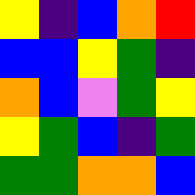[["yellow", "indigo", "blue", "orange", "red"], ["blue", "blue", "yellow", "green", "indigo"], ["orange", "blue", "violet", "green", "yellow"], ["yellow", "green", "blue", "indigo", "green"], ["green", "green", "orange", "orange", "blue"]]